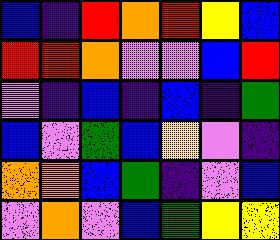[["blue", "indigo", "red", "orange", "red", "yellow", "blue"], ["red", "red", "orange", "violet", "violet", "blue", "red"], ["violet", "indigo", "blue", "indigo", "blue", "indigo", "green"], ["blue", "violet", "green", "blue", "yellow", "violet", "indigo"], ["orange", "orange", "blue", "green", "indigo", "violet", "blue"], ["violet", "orange", "violet", "blue", "green", "yellow", "yellow"]]